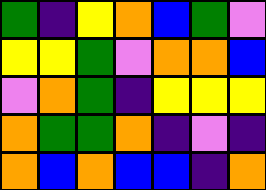[["green", "indigo", "yellow", "orange", "blue", "green", "violet"], ["yellow", "yellow", "green", "violet", "orange", "orange", "blue"], ["violet", "orange", "green", "indigo", "yellow", "yellow", "yellow"], ["orange", "green", "green", "orange", "indigo", "violet", "indigo"], ["orange", "blue", "orange", "blue", "blue", "indigo", "orange"]]